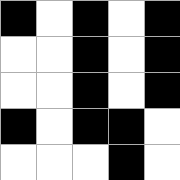[["black", "white", "black", "white", "black"], ["white", "white", "black", "white", "black"], ["white", "white", "black", "white", "black"], ["black", "white", "black", "black", "white"], ["white", "white", "white", "black", "white"]]